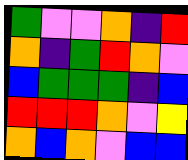[["green", "violet", "violet", "orange", "indigo", "red"], ["orange", "indigo", "green", "red", "orange", "violet"], ["blue", "green", "green", "green", "indigo", "blue"], ["red", "red", "red", "orange", "violet", "yellow"], ["orange", "blue", "orange", "violet", "blue", "blue"]]